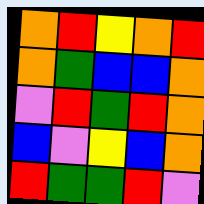[["orange", "red", "yellow", "orange", "red"], ["orange", "green", "blue", "blue", "orange"], ["violet", "red", "green", "red", "orange"], ["blue", "violet", "yellow", "blue", "orange"], ["red", "green", "green", "red", "violet"]]